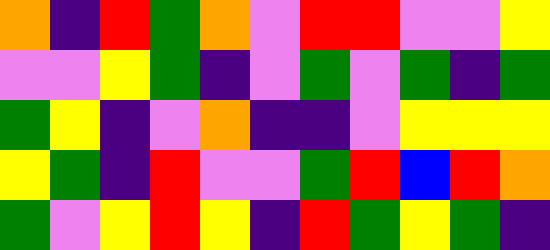[["orange", "indigo", "red", "green", "orange", "violet", "red", "red", "violet", "violet", "yellow"], ["violet", "violet", "yellow", "green", "indigo", "violet", "green", "violet", "green", "indigo", "green"], ["green", "yellow", "indigo", "violet", "orange", "indigo", "indigo", "violet", "yellow", "yellow", "yellow"], ["yellow", "green", "indigo", "red", "violet", "violet", "green", "red", "blue", "red", "orange"], ["green", "violet", "yellow", "red", "yellow", "indigo", "red", "green", "yellow", "green", "indigo"]]